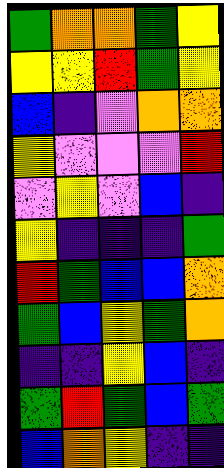[["green", "orange", "orange", "green", "yellow"], ["yellow", "yellow", "red", "green", "yellow"], ["blue", "indigo", "violet", "orange", "orange"], ["yellow", "violet", "violet", "violet", "red"], ["violet", "yellow", "violet", "blue", "indigo"], ["yellow", "indigo", "indigo", "indigo", "green"], ["red", "green", "blue", "blue", "orange"], ["green", "blue", "yellow", "green", "orange"], ["indigo", "indigo", "yellow", "blue", "indigo"], ["green", "red", "green", "blue", "green"], ["blue", "orange", "yellow", "indigo", "indigo"]]